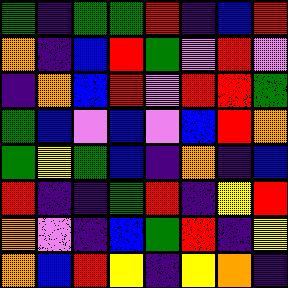[["green", "indigo", "green", "green", "red", "indigo", "blue", "red"], ["orange", "indigo", "blue", "red", "green", "violet", "red", "violet"], ["indigo", "orange", "blue", "red", "violet", "red", "red", "green"], ["green", "blue", "violet", "blue", "violet", "blue", "red", "orange"], ["green", "yellow", "green", "blue", "indigo", "orange", "indigo", "blue"], ["red", "indigo", "indigo", "green", "red", "indigo", "yellow", "red"], ["orange", "violet", "indigo", "blue", "green", "red", "indigo", "yellow"], ["orange", "blue", "red", "yellow", "indigo", "yellow", "orange", "indigo"]]